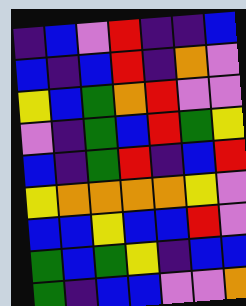[["indigo", "blue", "violet", "red", "indigo", "indigo", "blue"], ["blue", "indigo", "blue", "red", "indigo", "orange", "violet"], ["yellow", "blue", "green", "orange", "red", "violet", "violet"], ["violet", "indigo", "green", "blue", "red", "green", "yellow"], ["blue", "indigo", "green", "red", "indigo", "blue", "red"], ["yellow", "orange", "orange", "orange", "orange", "yellow", "violet"], ["blue", "blue", "yellow", "blue", "blue", "red", "violet"], ["green", "blue", "green", "yellow", "indigo", "blue", "blue"], ["green", "indigo", "blue", "blue", "violet", "violet", "orange"]]